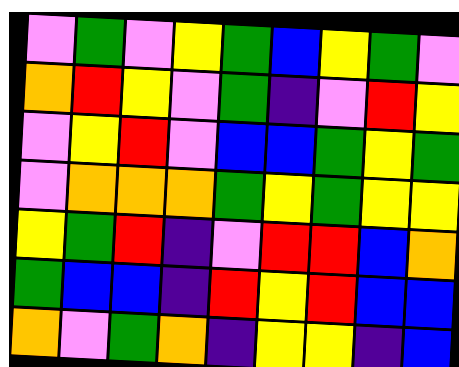[["violet", "green", "violet", "yellow", "green", "blue", "yellow", "green", "violet"], ["orange", "red", "yellow", "violet", "green", "indigo", "violet", "red", "yellow"], ["violet", "yellow", "red", "violet", "blue", "blue", "green", "yellow", "green"], ["violet", "orange", "orange", "orange", "green", "yellow", "green", "yellow", "yellow"], ["yellow", "green", "red", "indigo", "violet", "red", "red", "blue", "orange"], ["green", "blue", "blue", "indigo", "red", "yellow", "red", "blue", "blue"], ["orange", "violet", "green", "orange", "indigo", "yellow", "yellow", "indigo", "blue"]]